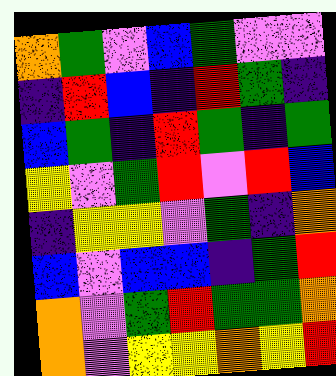[["orange", "green", "violet", "blue", "green", "violet", "violet"], ["indigo", "red", "blue", "indigo", "red", "green", "indigo"], ["blue", "green", "indigo", "red", "green", "indigo", "green"], ["yellow", "violet", "green", "red", "violet", "red", "blue"], ["indigo", "yellow", "yellow", "violet", "green", "indigo", "orange"], ["blue", "violet", "blue", "blue", "indigo", "green", "red"], ["orange", "violet", "green", "red", "green", "green", "orange"], ["orange", "violet", "yellow", "yellow", "orange", "yellow", "red"]]